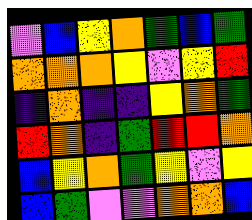[["violet", "blue", "yellow", "orange", "green", "blue", "green"], ["orange", "orange", "orange", "yellow", "violet", "yellow", "red"], ["indigo", "orange", "indigo", "indigo", "yellow", "orange", "green"], ["red", "orange", "indigo", "green", "red", "red", "orange"], ["blue", "yellow", "orange", "green", "yellow", "violet", "yellow"], ["blue", "green", "violet", "violet", "orange", "orange", "blue"]]